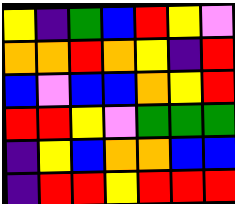[["yellow", "indigo", "green", "blue", "red", "yellow", "violet"], ["orange", "orange", "red", "orange", "yellow", "indigo", "red"], ["blue", "violet", "blue", "blue", "orange", "yellow", "red"], ["red", "red", "yellow", "violet", "green", "green", "green"], ["indigo", "yellow", "blue", "orange", "orange", "blue", "blue"], ["indigo", "red", "red", "yellow", "red", "red", "red"]]